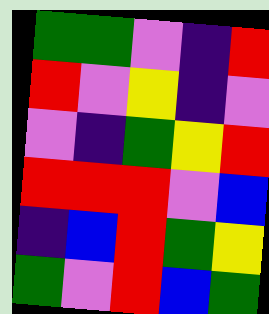[["green", "green", "violet", "indigo", "red"], ["red", "violet", "yellow", "indigo", "violet"], ["violet", "indigo", "green", "yellow", "red"], ["red", "red", "red", "violet", "blue"], ["indigo", "blue", "red", "green", "yellow"], ["green", "violet", "red", "blue", "green"]]